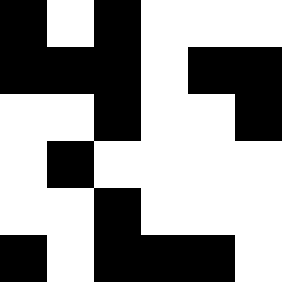[["black", "white", "black", "white", "white", "white"], ["black", "black", "black", "white", "black", "black"], ["white", "white", "black", "white", "white", "black"], ["white", "black", "white", "white", "white", "white"], ["white", "white", "black", "white", "white", "white"], ["black", "white", "black", "black", "black", "white"]]